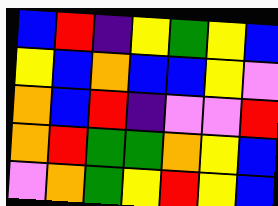[["blue", "red", "indigo", "yellow", "green", "yellow", "blue"], ["yellow", "blue", "orange", "blue", "blue", "yellow", "violet"], ["orange", "blue", "red", "indigo", "violet", "violet", "red"], ["orange", "red", "green", "green", "orange", "yellow", "blue"], ["violet", "orange", "green", "yellow", "red", "yellow", "blue"]]